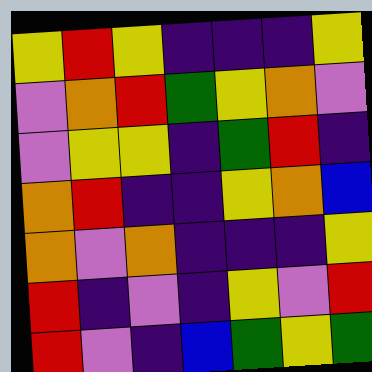[["yellow", "red", "yellow", "indigo", "indigo", "indigo", "yellow"], ["violet", "orange", "red", "green", "yellow", "orange", "violet"], ["violet", "yellow", "yellow", "indigo", "green", "red", "indigo"], ["orange", "red", "indigo", "indigo", "yellow", "orange", "blue"], ["orange", "violet", "orange", "indigo", "indigo", "indigo", "yellow"], ["red", "indigo", "violet", "indigo", "yellow", "violet", "red"], ["red", "violet", "indigo", "blue", "green", "yellow", "green"]]